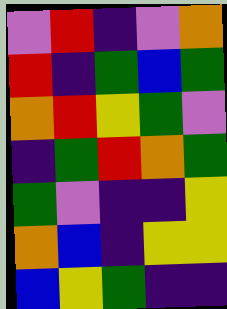[["violet", "red", "indigo", "violet", "orange"], ["red", "indigo", "green", "blue", "green"], ["orange", "red", "yellow", "green", "violet"], ["indigo", "green", "red", "orange", "green"], ["green", "violet", "indigo", "indigo", "yellow"], ["orange", "blue", "indigo", "yellow", "yellow"], ["blue", "yellow", "green", "indigo", "indigo"]]